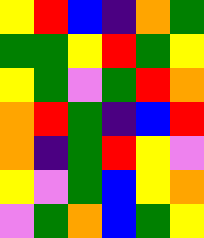[["yellow", "red", "blue", "indigo", "orange", "green"], ["green", "green", "yellow", "red", "green", "yellow"], ["yellow", "green", "violet", "green", "red", "orange"], ["orange", "red", "green", "indigo", "blue", "red"], ["orange", "indigo", "green", "red", "yellow", "violet"], ["yellow", "violet", "green", "blue", "yellow", "orange"], ["violet", "green", "orange", "blue", "green", "yellow"]]